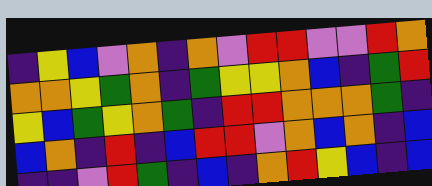[["indigo", "yellow", "blue", "violet", "orange", "indigo", "orange", "violet", "red", "red", "violet", "violet", "red", "orange"], ["orange", "orange", "yellow", "green", "orange", "indigo", "green", "yellow", "yellow", "orange", "blue", "indigo", "green", "red"], ["yellow", "blue", "green", "yellow", "orange", "green", "indigo", "red", "red", "orange", "orange", "orange", "green", "indigo"], ["blue", "orange", "indigo", "red", "indigo", "blue", "red", "red", "violet", "orange", "blue", "orange", "indigo", "blue"], ["indigo", "indigo", "violet", "red", "green", "indigo", "blue", "indigo", "orange", "red", "yellow", "blue", "indigo", "blue"]]